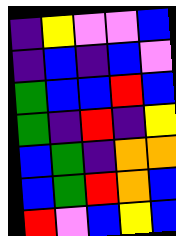[["indigo", "yellow", "violet", "violet", "blue"], ["indigo", "blue", "indigo", "blue", "violet"], ["green", "blue", "blue", "red", "blue"], ["green", "indigo", "red", "indigo", "yellow"], ["blue", "green", "indigo", "orange", "orange"], ["blue", "green", "red", "orange", "blue"], ["red", "violet", "blue", "yellow", "blue"]]